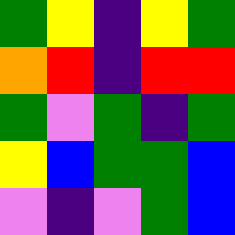[["green", "yellow", "indigo", "yellow", "green"], ["orange", "red", "indigo", "red", "red"], ["green", "violet", "green", "indigo", "green"], ["yellow", "blue", "green", "green", "blue"], ["violet", "indigo", "violet", "green", "blue"]]